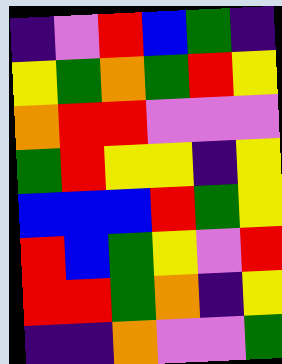[["indigo", "violet", "red", "blue", "green", "indigo"], ["yellow", "green", "orange", "green", "red", "yellow"], ["orange", "red", "red", "violet", "violet", "violet"], ["green", "red", "yellow", "yellow", "indigo", "yellow"], ["blue", "blue", "blue", "red", "green", "yellow"], ["red", "blue", "green", "yellow", "violet", "red"], ["red", "red", "green", "orange", "indigo", "yellow"], ["indigo", "indigo", "orange", "violet", "violet", "green"]]